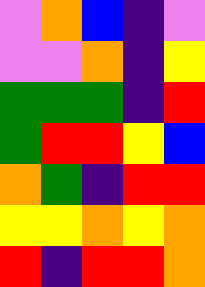[["violet", "orange", "blue", "indigo", "violet"], ["violet", "violet", "orange", "indigo", "yellow"], ["green", "green", "green", "indigo", "red"], ["green", "red", "red", "yellow", "blue"], ["orange", "green", "indigo", "red", "red"], ["yellow", "yellow", "orange", "yellow", "orange"], ["red", "indigo", "red", "red", "orange"]]